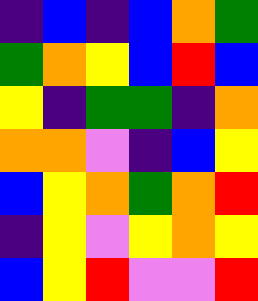[["indigo", "blue", "indigo", "blue", "orange", "green"], ["green", "orange", "yellow", "blue", "red", "blue"], ["yellow", "indigo", "green", "green", "indigo", "orange"], ["orange", "orange", "violet", "indigo", "blue", "yellow"], ["blue", "yellow", "orange", "green", "orange", "red"], ["indigo", "yellow", "violet", "yellow", "orange", "yellow"], ["blue", "yellow", "red", "violet", "violet", "red"]]